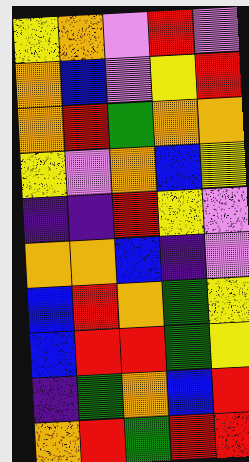[["yellow", "orange", "violet", "red", "violet"], ["orange", "blue", "violet", "yellow", "red"], ["orange", "red", "green", "orange", "orange"], ["yellow", "violet", "orange", "blue", "yellow"], ["indigo", "indigo", "red", "yellow", "violet"], ["orange", "orange", "blue", "indigo", "violet"], ["blue", "red", "orange", "green", "yellow"], ["blue", "red", "red", "green", "yellow"], ["indigo", "green", "orange", "blue", "red"], ["orange", "red", "green", "red", "red"]]